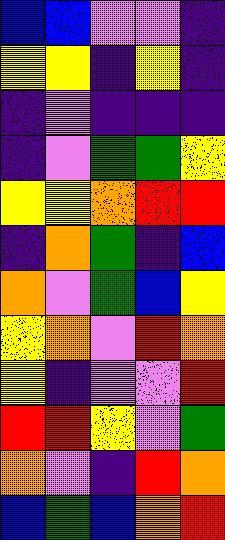[["blue", "blue", "violet", "violet", "indigo"], ["yellow", "yellow", "indigo", "yellow", "indigo"], ["indigo", "violet", "indigo", "indigo", "indigo"], ["indigo", "violet", "green", "green", "yellow"], ["yellow", "yellow", "orange", "red", "red"], ["indigo", "orange", "green", "indigo", "blue"], ["orange", "violet", "green", "blue", "yellow"], ["yellow", "orange", "violet", "red", "orange"], ["yellow", "indigo", "violet", "violet", "red"], ["red", "red", "yellow", "violet", "green"], ["orange", "violet", "indigo", "red", "orange"], ["blue", "green", "blue", "orange", "red"]]